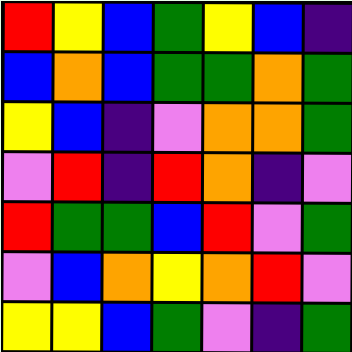[["red", "yellow", "blue", "green", "yellow", "blue", "indigo"], ["blue", "orange", "blue", "green", "green", "orange", "green"], ["yellow", "blue", "indigo", "violet", "orange", "orange", "green"], ["violet", "red", "indigo", "red", "orange", "indigo", "violet"], ["red", "green", "green", "blue", "red", "violet", "green"], ["violet", "blue", "orange", "yellow", "orange", "red", "violet"], ["yellow", "yellow", "blue", "green", "violet", "indigo", "green"]]